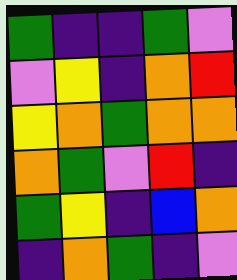[["green", "indigo", "indigo", "green", "violet"], ["violet", "yellow", "indigo", "orange", "red"], ["yellow", "orange", "green", "orange", "orange"], ["orange", "green", "violet", "red", "indigo"], ["green", "yellow", "indigo", "blue", "orange"], ["indigo", "orange", "green", "indigo", "violet"]]